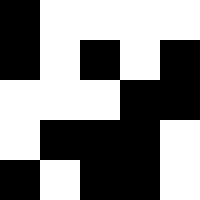[["black", "white", "white", "white", "white"], ["black", "white", "black", "white", "black"], ["white", "white", "white", "black", "black"], ["white", "black", "black", "black", "white"], ["black", "white", "black", "black", "white"]]